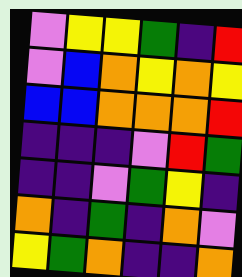[["violet", "yellow", "yellow", "green", "indigo", "red"], ["violet", "blue", "orange", "yellow", "orange", "yellow"], ["blue", "blue", "orange", "orange", "orange", "red"], ["indigo", "indigo", "indigo", "violet", "red", "green"], ["indigo", "indigo", "violet", "green", "yellow", "indigo"], ["orange", "indigo", "green", "indigo", "orange", "violet"], ["yellow", "green", "orange", "indigo", "indigo", "orange"]]